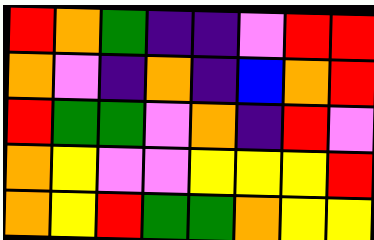[["red", "orange", "green", "indigo", "indigo", "violet", "red", "red"], ["orange", "violet", "indigo", "orange", "indigo", "blue", "orange", "red"], ["red", "green", "green", "violet", "orange", "indigo", "red", "violet"], ["orange", "yellow", "violet", "violet", "yellow", "yellow", "yellow", "red"], ["orange", "yellow", "red", "green", "green", "orange", "yellow", "yellow"]]